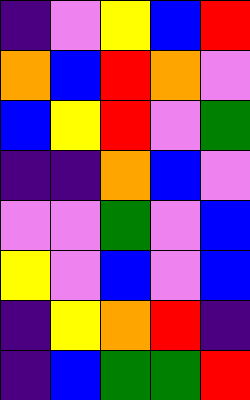[["indigo", "violet", "yellow", "blue", "red"], ["orange", "blue", "red", "orange", "violet"], ["blue", "yellow", "red", "violet", "green"], ["indigo", "indigo", "orange", "blue", "violet"], ["violet", "violet", "green", "violet", "blue"], ["yellow", "violet", "blue", "violet", "blue"], ["indigo", "yellow", "orange", "red", "indigo"], ["indigo", "blue", "green", "green", "red"]]